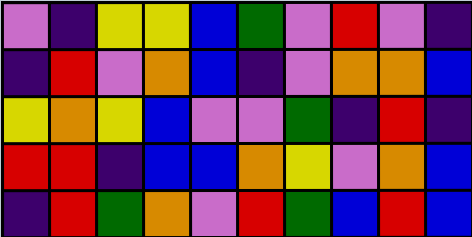[["violet", "indigo", "yellow", "yellow", "blue", "green", "violet", "red", "violet", "indigo"], ["indigo", "red", "violet", "orange", "blue", "indigo", "violet", "orange", "orange", "blue"], ["yellow", "orange", "yellow", "blue", "violet", "violet", "green", "indigo", "red", "indigo"], ["red", "red", "indigo", "blue", "blue", "orange", "yellow", "violet", "orange", "blue"], ["indigo", "red", "green", "orange", "violet", "red", "green", "blue", "red", "blue"]]